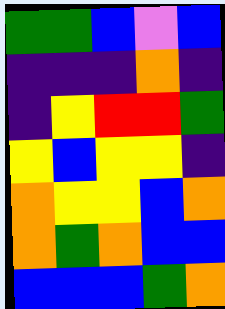[["green", "green", "blue", "violet", "blue"], ["indigo", "indigo", "indigo", "orange", "indigo"], ["indigo", "yellow", "red", "red", "green"], ["yellow", "blue", "yellow", "yellow", "indigo"], ["orange", "yellow", "yellow", "blue", "orange"], ["orange", "green", "orange", "blue", "blue"], ["blue", "blue", "blue", "green", "orange"]]